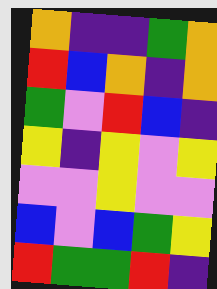[["orange", "indigo", "indigo", "green", "orange"], ["red", "blue", "orange", "indigo", "orange"], ["green", "violet", "red", "blue", "indigo"], ["yellow", "indigo", "yellow", "violet", "yellow"], ["violet", "violet", "yellow", "violet", "violet"], ["blue", "violet", "blue", "green", "yellow"], ["red", "green", "green", "red", "indigo"]]